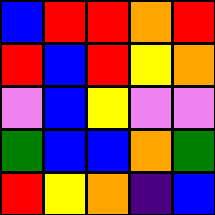[["blue", "red", "red", "orange", "red"], ["red", "blue", "red", "yellow", "orange"], ["violet", "blue", "yellow", "violet", "violet"], ["green", "blue", "blue", "orange", "green"], ["red", "yellow", "orange", "indigo", "blue"]]